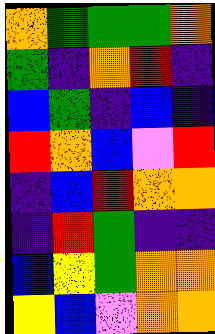[["orange", "green", "green", "green", "orange"], ["green", "indigo", "orange", "red", "indigo"], ["blue", "green", "indigo", "blue", "indigo"], ["red", "orange", "blue", "violet", "red"], ["indigo", "blue", "red", "orange", "orange"], ["indigo", "red", "green", "indigo", "indigo"], ["blue", "yellow", "green", "orange", "orange"], ["yellow", "blue", "violet", "orange", "orange"]]